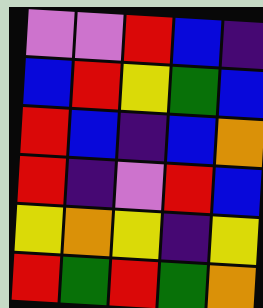[["violet", "violet", "red", "blue", "indigo"], ["blue", "red", "yellow", "green", "blue"], ["red", "blue", "indigo", "blue", "orange"], ["red", "indigo", "violet", "red", "blue"], ["yellow", "orange", "yellow", "indigo", "yellow"], ["red", "green", "red", "green", "orange"]]